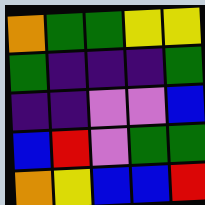[["orange", "green", "green", "yellow", "yellow"], ["green", "indigo", "indigo", "indigo", "green"], ["indigo", "indigo", "violet", "violet", "blue"], ["blue", "red", "violet", "green", "green"], ["orange", "yellow", "blue", "blue", "red"]]